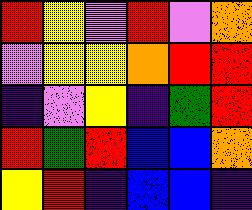[["red", "yellow", "violet", "red", "violet", "orange"], ["violet", "yellow", "yellow", "orange", "red", "red"], ["indigo", "violet", "yellow", "indigo", "green", "red"], ["red", "green", "red", "blue", "blue", "orange"], ["yellow", "red", "indigo", "blue", "blue", "indigo"]]